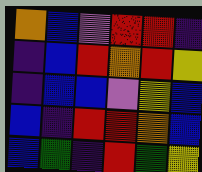[["orange", "blue", "violet", "red", "red", "indigo"], ["indigo", "blue", "red", "orange", "red", "yellow"], ["indigo", "blue", "blue", "violet", "yellow", "blue"], ["blue", "indigo", "red", "red", "orange", "blue"], ["blue", "green", "indigo", "red", "green", "yellow"]]